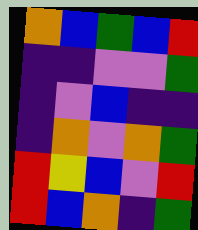[["orange", "blue", "green", "blue", "red"], ["indigo", "indigo", "violet", "violet", "green"], ["indigo", "violet", "blue", "indigo", "indigo"], ["indigo", "orange", "violet", "orange", "green"], ["red", "yellow", "blue", "violet", "red"], ["red", "blue", "orange", "indigo", "green"]]